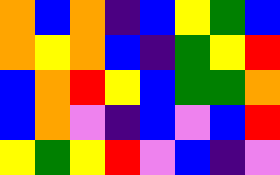[["orange", "blue", "orange", "indigo", "blue", "yellow", "green", "blue"], ["orange", "yellow", "orange", "blue", "indigo", "green", "yellow", "red"], ["blue", "orange", "red", "yellow", "blue", "green", "green", "orange"], ["blue", "orange", "violet", "indigo", "blue", "violet", "blue", "red"], ["yellow", "green", "yellow", "red", "violet", "blue", "indigo", "violet"]]